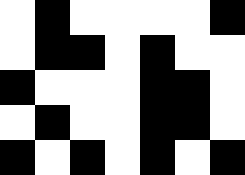[["white", "black", "white", "white", "white", "white", "black"], ["white", "black", "black", "white", "black", "white", "white"], ["black", "white", "white", "white", "black", "black", "white"], ["white", "black", "white", "white", "black", "black", "white"], ["black", "white", "black", "white", "black", "white", "black"]]